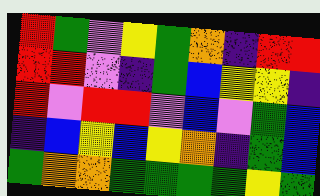[["red", "green", "violet", "yellow", "green", "orange", "indigo", "red", "red"], ["red", "red", "violet", "indigo", "green", "blue", "yellow", "yellow", "indigo"], ["red", "violet", "red", "red", "violet", "blue", "violet", "green", "blue"], ["indigo", "blue", "yellow", "blue", "yellow", "orange", "indigo", "green", "blue"], ["green", "orange", "orange", "green", "green", "green", "green", "yellow", "green"]]